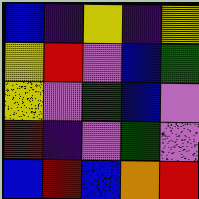[["blue", "indigo", "yellow", "indigo", "yellow"], ["yellow", "red", "violet", "blue", "green"], ["yellow", "violet", "green", "blue", "violet"], ["red", "indigo", "violet", "green", "violet"], ["blue", "red", "blue", "orange", "red"]]